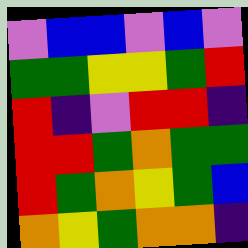[["violet", "blue", "blue", "violet", "blue", "violet"], ["green", "green", "yellow", "yellow", "green", "red"], ["red", "indigo", "violet", "red", "red", "indigo"], ["red", "red", "green", "orange", "green", "green"], ["red", "green", "orange", "yellow", "green", "blue"], ["orange", "yellow", "green", "orange", "orange", "indigo"]]